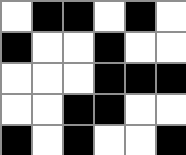[["white", "black", "black", "white", "black", "white"], ["black", "white", "white", "black", "white", "white"], ["white", "white", "white", "black", "black", "black"], ["white", "white", "black", "black", "white", "white"], ["black", "white", "black", "white", "white", "black"]]